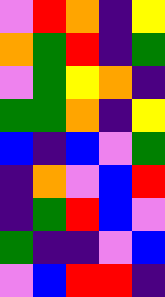[["violet", "red", "orange", "indigo", "yellow"], ["orange", "green", "red", "indigo", "green"], ["violet", "green", "yellow", "orange", "indigo"], ["green", "green", "orange", "indigo", "yellow"], ["blue", "indigo", "blue", "violet", "green"], ["indigo", "orange", "violet", "blue", "red"], ["indigo", "green", "red", "blue", "violet"], ["green", "indigo", "indigo", "violet", "blue"], ["violet", "blue", "red", "red", "indigo"]]